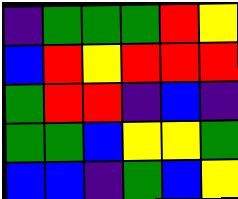[["indigo", "green", "green", "green", "red", "yellow"], ["blue", "red", "yellow", "red", "red", "red"], ["green", "red", "red", "indigo", "blue", "indigo"], ["green", "green", "blue", "yellow", "yellow", "green"], ["blue", "blue", "indigo", "green", "blue", "yellow"]]